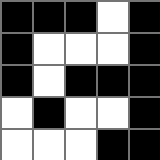[["black", "black", "black", "white", "black"], ["black", "white", "white", "white", "black"], ["black", "white", "black", "black", "black"], ["white", "black", "white", "white", "black"], ["white", "white", "white", "black", "black"]]